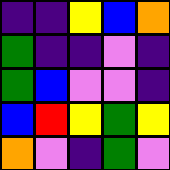[["indigo", "indigo", "yellow", "blue", "orange"], ["green", "indigo", "indigo", "violet", "indigo"], ["green", "blue", "violet", "violet", "indigo"], ["blue", "red", "yellow", "green", "yellow"], ["orange", "violet", "indigo", "green", "violet"]]